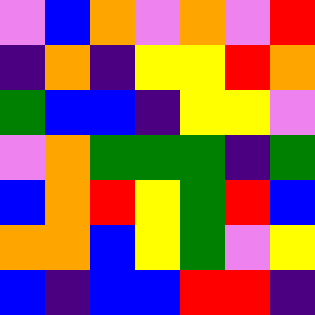[["violet", "blue", "orange", "violet", "orange", "violet", "red"], ["indigo", "orange", "indigo", "yellow", "yellow", "red", "orange"], ["green", "blue", "blue", "indigo", "yellow", "yellow", "violet"], ["violet", "orange", "green", "green", "green", "indigo", "green"], ["blue", "orange", "red", "yellow", "green", "red", "blue"], ["orange", "orange", "blue", "yellow", "green", "violet", "yellow"], ["blue", "indigo", "blue", "blue", "red", "red", "indigo"]]